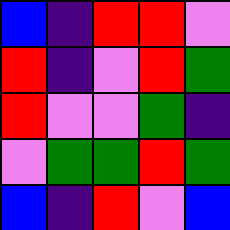[["blue", "indigo", "red", "red", "violet"], ["red", "indigo", "violet", "red", "green"], ["red", "violet", "violet", "green", "indigo"], ["violet", "green", "green", "red", "green"], ["blue", "indigo", "red", "violet", "blue"]]